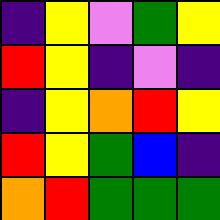[["indigo", "yellow", "violet", "green", "yellow"], ["red", "yellow", "indigo", "violet", "indigo"], ["indigo", "yellow", "orange", "red", "yellow"], ["red", "yellow", "green", "blue", "indigo"], ["orange", "red", "green", "green", "green"]]